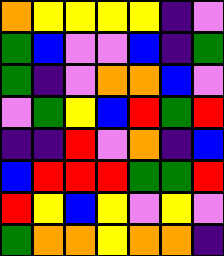[["orange", "yellow", "yellow", "yellow", "yellow", "indigo", "violet"], ["green", "blue", "violet", "violet", "blue", "indigo", "green"], ["green", "indigo", "violet", "orange", "orange", "blue", "violet"], ["violet", "green", "yellow", "blue", "red", "green", "red"], ["indigo", "indigo", "red", "violet", "orange", "indigo", "blue"], ["blue", "red", "red", "red", "green", "green", "red"], ["red", "yellow", "blue", "yellow", "violet", "yellow", "violet"], ["green", "orange", "orange", "yellow", "orange", "orange", "indigo"]]